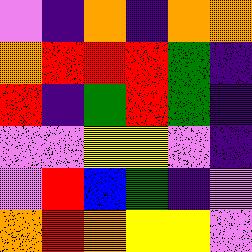[["violet", "indigo", "orange", "indigo", "orange", "orange"], ["orange", "red", "red", "red", "green", "indigo"], ["red", "indigo", "green", "red", "green", "indigo"], ["violet", "violet", "yellow", "yellow", "violet", "indigo"], ["violet", "red", "blue", "green", "indigo", "violet"], ["orange", "red", "orange", "yellow", "yellow", "violet"]]